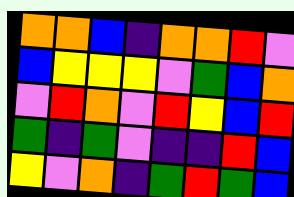[["orange", "orange", "blue", "indigo", "orange", "orange", "red", "violet"], ["blue", "yellow", "yellow", "yellow", "violet", "green", "blue", "orange"], ["violet", "red", "orange", "violet", "red", "yellow", "blue", "red"], ["green", "indigo", "green", "violet", "indigo", "indigo", "red", "blue"], ["yellow", "violet", "orange", "indigo", "green", "red", "green", "blue"]]